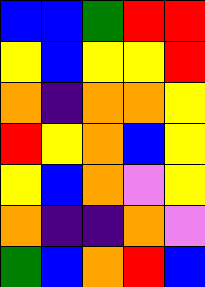[["blue", "blue", "green", "red", "red"], ["yellow", "blue", "yellow", "yellow", "red"], ["orange", "indigo", "orange", "orange", "yellow"], ["red", "yellow", "orange", "blue", "yellow"], ["yellow", "blue", "orange", "violet", "yellow"], ["orange", "indigo", "indigo", "orange", "violet"], ["green", "blue", "orange", "red", "blue"]]